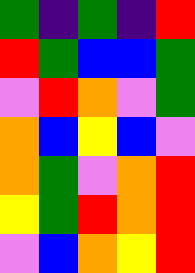[["green", "indigo", "green", "indigo", "red"], ["red", "green", "blue", "blue", "green"], ["violet", "red", "orange", "violet", "green"], ["orange", "blue", "yellow", "blue", "violet"], ["orange", "green", "violet", "orange", "red"], ["yellow", "green", "red", "orange", "red"], ["violet", "blue", "orange", "yellow", "red"]]